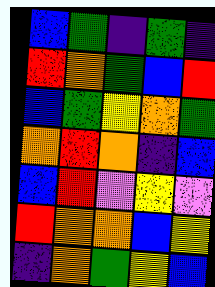[["blue", "green", "indigo", "green", "indigo"], ["red", "orange", "green", "blue", "red"], ["blue", "green", "yellow", "orange", "green"], ["orange", "red", "orange", "indigo", "blue"], ["blue", "red", "violet", "yellow", "violet"], ["red", "orange", "orange", "blue", "yellow"], ["indigo", "orange", "green", "yellow", "blue"]]